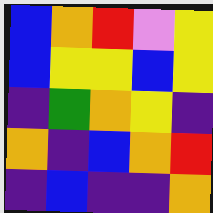[["blue", "orange", "red", "violet", "yellow"], ["blue", "yellow", "yellow", "blue", "yellow"], ["indigo", "green", "orange", "yellow", "indigo"], ["orange", "indigo", "blue", "orange", "red"], ["indigo", "blue", "indigo", "indigo", "orange"]]